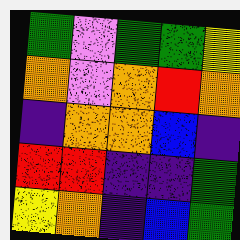[["green", "violet", "green", "green", "yellow"], ["orange", "violet", "orange", "red", "orange"], ["indigo", "orange", "orange", "blue", "indigo"], ["red", "red", "indigo", "indigo", "green"], ["yellow", "orange", "indigo", "blue", "green"]]